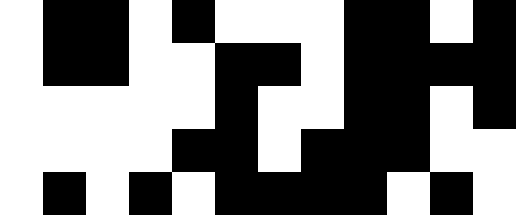[["white", "black", "black", "white", "black", "white", "white", "white", "black", "black", "white", "black"], ["white", "black", "black", "white", "white", "black", "black", "white", "black", "black", "black", "black"], ["white", "white", "white", "white", "white", "black", "white", "white", "black", "black", "white", "black"], ["white", "white", "white", "white", "black", "black", "white", "black", "black", "black", "white", "white"], ["white", "black", "white", "black", "white", "black", "black", "black", "black", "white", "black", "white"]]